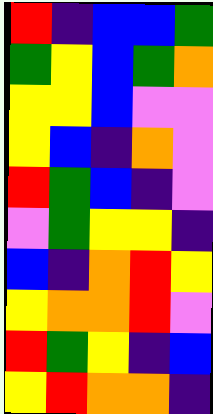[["red", "indigo", "blue", "blue", "green"], ["green", "yellow", "blue", "green", "orange"], ["yellow", "yellow", "blue", "violet", "violet"], ["yellow", "blue", "indigo", "orange", "violet"], ["red", "green", "blue", "indigo", "violet"], ["violet", "green", "yellow", "yellow", "indigo"], ["blue", "indigo", "orange", "red", "yellow"], ["yellow", "orange", "orange", "red", "violet"], ["red", "green", "yellow", "indigo", "blue"], ["yellow", "red", "orange", "orange", "indigo"]]